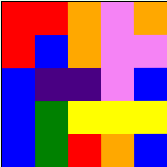[["red", "red", "orange", "violet", "orange"], ["red", "blue", "orange", "violet", "violet"], ["blue", "indigo", "indigo", "violet", "blue"], ["blue", "green", "yellow", "yellow", "yellow"], ["blue", "green", "red", "orange", "blue"]]